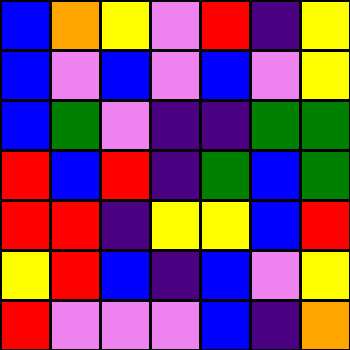[["blue", "orange", "yellow", "violet", "red", "indigo", "yellow"], ["blue", "violet", "blue", "violet", "blue", "violet", "yellow"], ["blue", "green", "violet", "indigo", "indigo", "green", "green"], ["red", "blue", "red", "indigo", "green", "blue", "green"], ["red", "red", "indigo", "yellow", "yellow", "blue", "red"], ["yellow", "red", "blue", "indigo", "blue", "violet", "yellow"], ["red", "violet", "violet", "violet", "blue", "indigo", "orange"]]